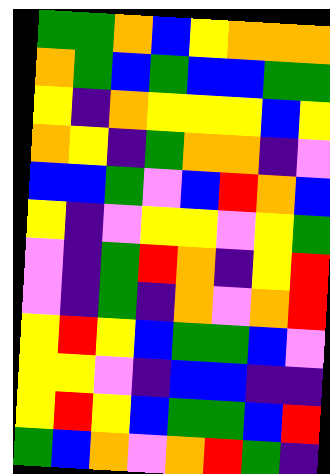[["green", "green", "orange", "blue", "yellow", "orange", "orange", "orange"], ["orange", "green", "blue", "green", "blue", "blue", "green", "green"], ["yellow", "indigo", "orange", "yellow", "yellow", "yellow", "blue", "yellow"], ["orange", "yellow", "indigo", "green", "orange", "orange", "indigo", "violet"], ["blue", "blue", "green", "violet", "blue", "red", "orange", "blue"], ["yellow", "indigo", "violet", "yellow", "yellow", "violet", "yellow", "green"], ["violet", "indigo", "green", "red", "orange", "indigo", "yellow", "red"], ["violet", "indigo", "green", "indigo", "orange", "violet", "orange", "red"], ["yellow", "red", "yellow", "blue", "green", "green", "blue", "violet"], ["yellow", "yellow", "violet", "indigo", "blue", "blue", "indigo", "indigo"], ["yellow", "red", "yellow", "blue", "green", "green", "blue", "red"], ["green", "blue", "orange", "violet", "orange", "red", "green", "indigo"]]